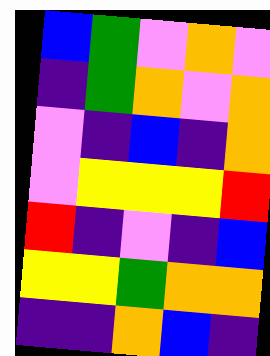[["blue", "green", "violet", "orange", "violet"], ["indigo", "green", "orange", "violet", "orange"], ["violet", "indigo", "blue", "indigo", "orange"], ["violet", "yellow", "yellow", "yellow", "red"], ["red", "indigo", "violet", "indigo", "blue"], ["yellow", "yellow", "green", "orange", "orange"], ["indigo", "indigo", "orange", "blue", "indigo"]]